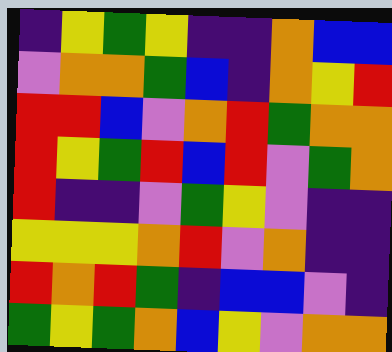[["indigo", "yellow", "green", "yellow", "indigo", "indigo", "orange", "blue", "blue"], ["violet", "orange", "orange", "green", "blue", "indigo", "orange", "yellow", "red"], ["red", "red", "blue", "violet", "orange", "red", "green", "orange", "orange"], ["red", "yellow", "green", "red", "blue", "red", "violet", "green", "orange"], ["red", "indigo", "indigo", "violet", "green", "yellow", "violet", "indigo", "indigo"], ["yellow", "yellow", "yellow", "orange", "red", "violet", "orange", "indigo", "indigo"], ["red", "orange", "red", "green", "indigo", "blue", "blue", "violet", "indigo"], ["green", "yellow", "green", "orange", "blue", "yellow", "violet", "orange", "orange"]]